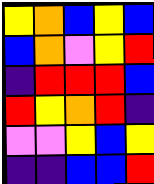[["yellow", "orange", "blue", "yellow", "blue"], ["blue", "orange", "violet", "yellow", "red"], ["indigo", "red", "red", "red", "blue"], ["red", "yellow", "orange", "red", "indigo"], ["violet", "violet", "yellow", "blue", "yellow"], ["indigo", "indigo", "blue", "blue", "red"]]